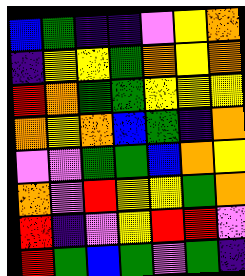[["blue", "green", "indigo", "indigo", "violet", "yellow", "orange"], ["indigo", "yellow", "yellow", "green", "orange", "yellow", "orange"], ["red", "orange", "green", "green", "yellow", "yellow", "yellow"], ["orange", "yellow", "orange", "blue", "green", "indigo", "orange"], ["violet", "violet", "green", "green", "blue", "orange", "yellow"], ["orange", "violet", "red", "yellow", "yellow", "green", "orange"], ["red", "indigo", "violet", "yellow", "red", "red", "violet"], ["red", "green", "blue", "green", "violet", "green", "indigo"]]